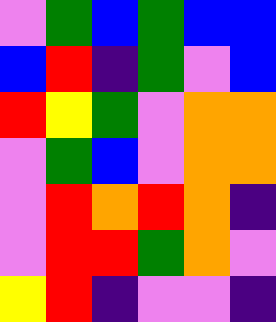[["violet", "green", "blue", "green", "blue", "blue"], ["blue", "red", "indigo", "green", "violet", "blue"], ["red", "yellow", "green", "violet", "orange", "orange"], ["violet", "green", "blue", "violet", "orange", "orange"], ["violet", "red", "orange", "red", "orange", "indigo"], ["violet", "red", "red", "green", "orange", "violet"], ["yellow", "red", "indigo", "violet", "violet", "indigo"]]